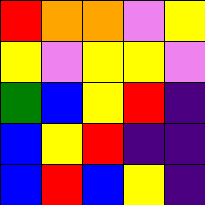[["red", "orange", "orange", "violet", "yellow"], ["yellow", "violet", "yellow", "yellow", "violet"], ["green", "blue", "yellow", "red", "indigo"], ["blue", "yellow", "red", "indigo", "indigo"], ["blue", "red", "blue", "yellow", "indigo"]]